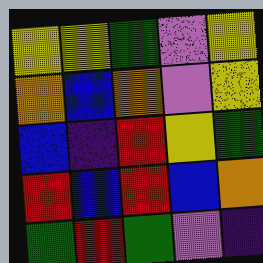[["yellow", "yellow", "green", "violet", "yellow"], ["orange", "blue", "orange", "violet", "yellow"], ["blue", "indigo", "red", "yellow", "green"], ["red", "blue", "red", "blue", "orange"], ["green", "red", "green", "violet", "indigo"]]